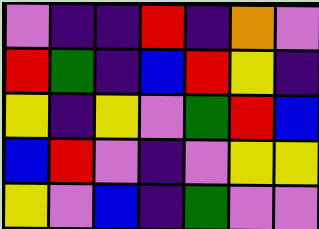[["violet", "indigo", "indigo", "red", "indigo", "orange", "violet"], ["red", "green", "indigo", "blue", "red", "yellow", "indigo"], ["yellow", "indigo", "yellow", "violet", "green", "red", "blue"], ["blue", "red", "violet", "indigo", "violet", "yellow", "yellow"], ["yellow", "violet", "blue", "indigo", "green", "violet", "violet"]]